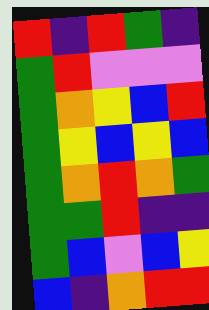[["red", "indigo", "red", "green", "indigo"], ["green", "red", "violet", "violet", "violet"], ["green", "orange", "yellow", "blue", "red"], ["green", "yellow", "blue", "yellow", "blue"], ["green", "orange", "red", "orange", "green"], ["green", "green", "red", "indigo", "indigo"], ["green", "blue", "violet", "blue", "yellow"], ["blue", "indigo", "orange", "red", "red"]]